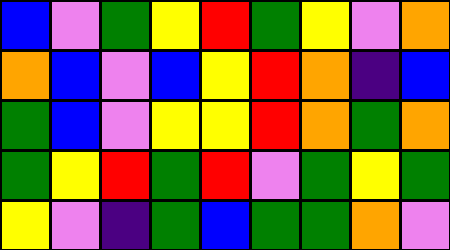[["blue", "violet", "green", "yellow", "red", "green", "yellow", "violet", "orange"], ["orange", "blue", "violet", "blue", "yellow", "red", "orange", "indigo", "blue"], ["green", "blue", "violet", "yellow", "yellow", "red", "orange", "green", "orange"], ["green", "yellow", "red", "green", "red", "violet", "green", "yellow", "green"], ["yellow", "violet", "indigo", "green", "blue", "green", "green", "orange", "violet"]]